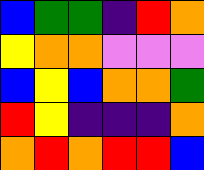[["blue", "green", "green", "indigo", "red", "orange"], ["yellow", "orange", "orange", "violet", "violet", "violet"], ["blue", "yellow", "blue", "orange", "orange", "green"], ["red", "yellow", "indigo", "indigo", "indigo", "orange"], ["orange", "red", "orange", "red", "red", "blue"]]